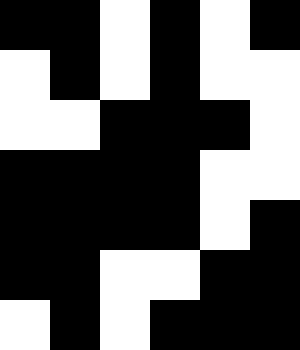[["black", "black", "white", "black", "white", "black"], ["white", "black", "white", "black", "white", "white"], ["white", "white", "black", "black", "black", "white"], ["black", "black", "black", "black", "white", "white"], ["black", "black", "black", "black", "white", "black"], ["black", "black", "white", "white", "black", "black"], ["white", "black", "white", "black", "black", "black"]]